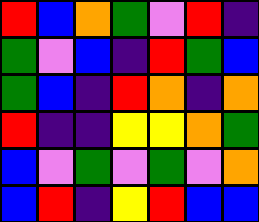[["red", "blue", "orange", "green", "violet", "red", "indigo"], ["green", "violet", "blue", "indigo", "red", "green", "blue"], ["green", "blue", "indigo", "red", "orange", "indigo", "orange"], ["red", "indigo", "indigo", "yellow", "yellow", "orange", "green"], ["blue", "violet", "green", "violet", "green", "violet", "orange"], ["blue", "red", "indigo", "yellow", "red", "blue", "blue"]]